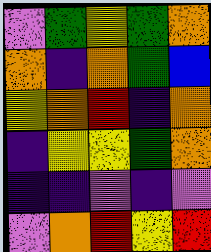[["violet", "green", "yellow", "green", "orange"], ["orange", "indigo", "orange", "green", "blue"], ["yellow", "orange", "red", "indigo", "orange"], ["indigo", "yellow", "yellow", "green", "orange"], ["indigo", "indigo", "violet", "indigo", "violet"], ["violet", "orange", "red", "yellow", "red"]]